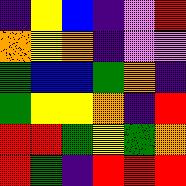[["indigo", "yellow", "blue", "indigo", "violet", "red"], ["orange", "yellow", "orange", "indigo", "violet", "violet"], ["green", "blue", "blue", "green", "orange", "indigo"], ["green", "yellow", "yellow", "orange", "indigo", "red"], ["red", "red", "green", "yellow", "green", "orange"], ["red", "green", "indigo", "red", "red", "red"]]